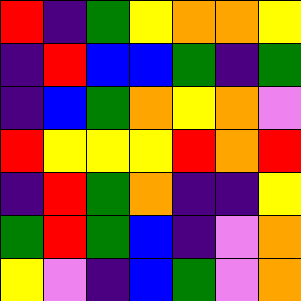[["red", "indigo", "green", "yellow", "orange", "orange", "yellow"], ["indigo", "red", "blue", "blue", "green", "indigo", "green"], ["indigo", "blue", "green", "orange", "yellow", "orange", "violet"], ["red", "yellow", "yellow", "yellow", "red", "orange", "red"], ["indigo", "red", "green", "orange", "indigo", "indigo", "yellow"], ["green", "red", "green", "blue", "indigo", "violet", "orange"], ["yellow", "violet", "indigo", "blue", "green", "violet", "orange"]]